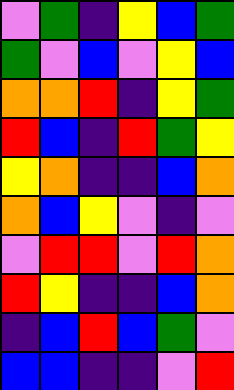[["violet", "green", "indigo", "yellow", "blue", "green"], ["green", "violet", "blue", "violet", "yellow", "blue"], ["orange", "orange", "red", "indigo", "yellow", "green"], ["red", "blue", "indigo", "red", "green", "yellow"], ["yellow", "orange", "indigo", "indigo", "blue", "orange"], ["orange", "blue", "yellow", "violet", "indigo", "violet"], ["violet", "red", "red", "violet", "red", "orange"], ["red", "yellow", "indigo", "indigo", "blue", "orange"], ["indigo", "blue", "red", "blue", "green", "violet"], ["blue", "blue", "indigo", "indigo", "violet", "red"]]